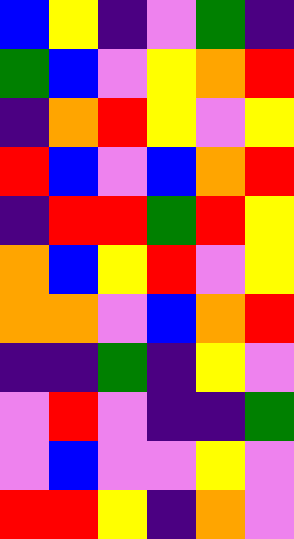[["blue", "yellow", "indigo", "violet", "green", "indigo"], ["green", "blue", "violet", "yellow", "orange", "red"], ["indigo", "orange", "red", "yellow", "violet", "yellow"], ["red", "blue", "violet", "blue", "orange", "red"], ["indigo", "red", "red", "green", "red", "yellow"], ["orange", "blue", "yellow", "red", "violet", "yellow"], ["orange", "orange", "violet", "blue", "orange", "red"], ["indigo", "indigo", "green", "indigo", "yellow", "violet"], ["violet", "red", "violet", "indigo", "indigo", "green"], ["violet", "blue", "violet", "violet", "yellow", "violet"], ["red", "red", "yellow", "indigo", "orange", "violet"]]